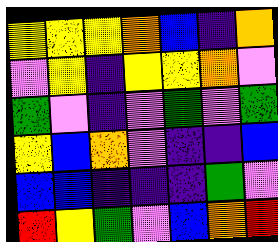[["yellow", "yellow", "yellow", "orange", "blue", "indigo", "orange"], ["violet", "yellow", "indigo", "yellow", "yellow", "orange", "violet"], ["green", "violet", "indigo", "violet", "green", "violet", "green"], ["yellow", "blue", "orange", "violet", "indigo", "indigo", "blue"], ["blue", "blue", "indigo", "indigo", "indigo", "green", "violet"], ["red", "yellow", "green", "violet", "blue", "orange", "red"]]